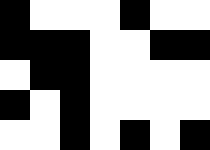[["black", "white", "white", "white", "black", "white", "white"], ["black", "black", "black", "white", "white", "black", "black"], ["white", "black", "black", "white", "white", "white", "white"], ["black", "white", "black", "white", "white", "white", "white"], ["white", "white", "black", "white", "black", "white", "black"]]